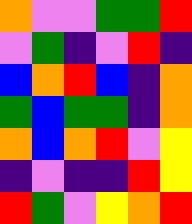[["orange", "violet", "violet", "green", "green", "red"], ["violet", "green", "indigo", "violet", "red", "indigo"], ["blue", "orange", "red", "blue", "indigo", "orange"], ["green", "blue", "green", "green", "indigo", "orange"], ["orange", "blue", "orange", "red", "violet", "yellow"], ["indigo", "violet", "indigo", "indigo", "red", "yellow"], ["red", "green", "violet", "yellow", "orange", "red"]]